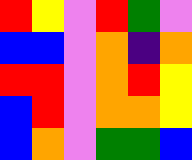[["red", "yellow", "violet", "red", "green", "violet"], ["blue", "blue", "violet", "orange", "indigo", "orange"], ["red", "red", "violet", "orange", "red", "yellow"], ["blue", "red", "violet", "orange", "orange", "yellow"], ["blue", "orange", "violet", "green", "green", "blue"]]